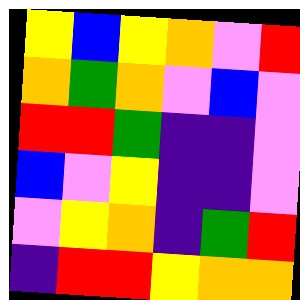[["yellow", "blue", "yellow", "orange", "violet", "red"], ["orange", "green", "orange", "violet", "blue", "violet"], ["red", "red", "green", "indigo", "indigo", "violet"], ["blue", "violet", "yellow", "indigo", "indigo", "violet"], ["violet", "yellow", "orange", "indigo", "green", "red"], ["indigo", "red", "red", "yellow", "orange", "orange"]]